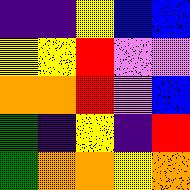[["indigo", "indigo", "yellow", "blue", "blue"], ["yellow", "yellow", "red", "violet", "violet"], ["orange", "orange", "red", "violet", "blue"], ["green", "indigo", "yellow", "indigo", "red"], ["green", "orange", "orange", "yellow", "orange"]]